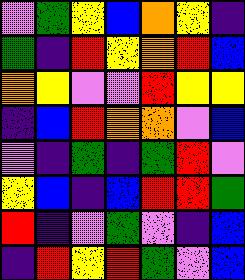[["violet", "green", "yellow", "blue", "orange", "yellow", "indigo"], ["green", "indigo", "red", "yellow", "orange", "red", "blue"], ["orange", "yellow", "violet", "violet", "red", "yellow", "yellow"], ["indigo", "blue", "red", "orange", "orange", "violet", "blue"], ["violet", "indigo", "green", "indigo", "green", "red", "violet"], ["yellow", "blue", "indigo", "blue", "red", "red", "green"], ["red", "indigo", "violet", "green", "violet", "indigo", "blue"], ["indigo", "red", "yellow", "red", "green", "violet", "blue"]]